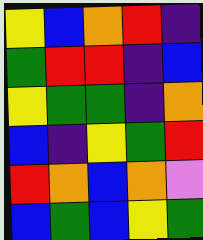[["yellow", "blue", "orange", "red", "indigo"], ["green", "red", "red", "indigo", "blue"], ["yellow", "green", "green", "indigo", "orange"], ["blue", "indigo", "yellow", "green", "red"], ["red", "orange", "blue", "orange", "violet"], ["blue", "green", "blue", "yellow", "green"]]